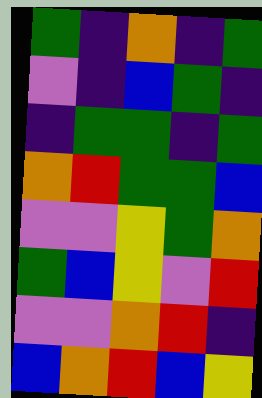[["green", "indigo", "orange", "indigo", "green"], ["violet", "indigo", "blue", "green", "indigo"], ["indigo", "green", "green", "indigo", "green"], ["orange", "red", "green", "green", "blue"], ["violet", "violet", "yellow", "green", "orange"], ["green", "blue", "yellow", "violet", "red"], ["violet", "violet", "orange", "red", "indigo"], ["blue", "orange", "red", "blue", "yellow"]]